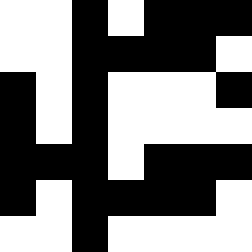[["white", "white", "black", "white", "black", "black", "black"], ["white", "white", "black", "black", "black", "black", "white"], ["black", "white", "black", "white", "white", "white", "black"], ["black", "white", "black", "white", "white", "white", "white"], ["black", "black", "black", "white", "black", "black", "black"], ["black", "white", "black", "black", "black", "black", "white"], ["white", "white", "black", "white", "white", "white", "white"]]